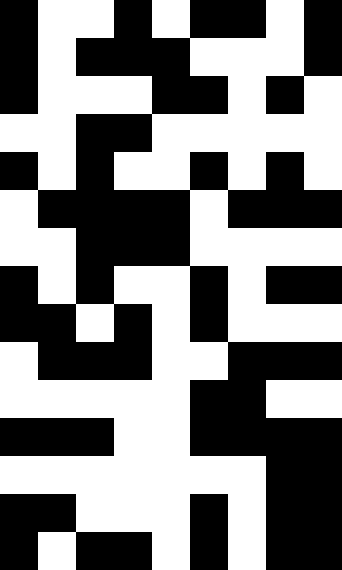[["black", "white", "white", "black", "white", "black", "black", "white", "black"], ["black", "white", "black", "black", "black", "white", "white", "white", "black"], ["black", "white", "white", "white", "black", "black", "white", "black", "white"], ["white", "white", "black", "black", "white", "white", "white", "white", "white"], ["black", "white", "black", "white", "white", "black", "white", "black", "white"], ["white", "black", "black", "black", "black", "white", "black", "black", "black"], ["white", "white", "black", "black", "black", "white", "white", "white", "white"], ["black", "white", "black", "white", "white", "black", "white", "black", "black"], ["black", "black", "white", "black", "white", "black", "white", "white", "white"], ["white", "black", "black", "black", "white", "white", "black", "black", "black"], ["white", "white", "white", "white", "white", "black", "black", "white", "white"], ["black", "black", "black", "white", "white", "black", "black", "black", "black"], ["white", "white", "white", "white", "white", "white", "white", "black", "black"], ["black", "black", "white", "white", "white", "black", "white", "black", "black"], ["black", "white", "black", "black", "white", "black", "white", "black", "black"]]